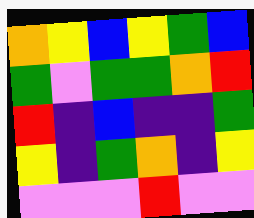[["orange", "yellow", "blue", "yellow", "green", "blue"], ["green", "violet", "green", "green", "orange", "red"], ["red", "indigo", "blue", "indigo", "indigo", "green"], ["yellow", "indigo", "green", "orange", "indigo", "yellow"], ["violet", "violet", "violet", "red", "violet", "violet"]]